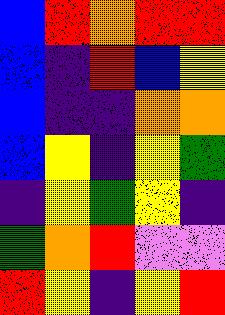[["blue", "red", "orange", "red", "red"], ["blue", "indigo", "red", "blue", "yellow"], ["blue", "indigo", "indigo", "orange", "orange"], ["blue", "yellow", "indigo", "yellow", "green"], ["indigo", "yellow", "green", "yellow", "indigo"], ["green", "orange", "red", "violet", "violet"], ["red", "yellow", "indigo", "yellow", "red"]]